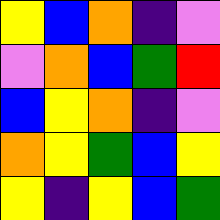[["yellow", "blue", "orange", "indigo", "violet"], ["violet", "orange", "blue", "green", "red"], ["blue", "yellow", "orange", "indigo", "violet"], ["orange", "yellow", "green", "blue", "yellow"], ["yellow", "indigo", "yellow", "blue", "green"]]